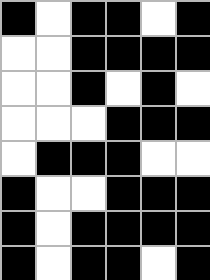[["black", "white", "black", "black", "white", "black"], ["white", "white", "black", "black", "black", "black"], ["white", "white", "black", "white", "black", "white"], ["white", "white", "white", "black", "black", "black"], ["white", "black", "black", "black", "white", "white"], ["black", "white", "white", "black", "black", "black"], ["black", "white", "black", "black", "black", "black"], ["black", "white", "black", "black", "white", "black"]]